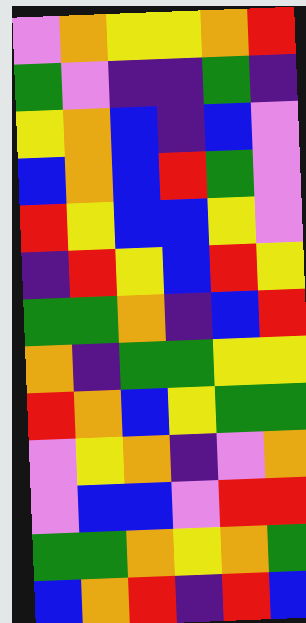[["violet", "orange", "yellow", "yellow", "orange", "red"], ["green", "violet", "indigo", "indigo", "green", "indigo"], ["yellow", "orange", "blue", "indigo", "blue", "violet"], ["blue", "orange", "blue", "red", "green", "violet"], ["red", "yellow", "blue", "blue", "yellow", "violet"], ["indigo", "red", "yellow", "blue", "red", "yellow"], ["green", "green", "orange", "indigo", "blue", "red"], ["orange", "indigo", "green", "green", "yellow", "yellow"], ["red", "orange", "blue", "yellow", "green", "green"], ["violet", "yellow", "orange", "indigo", "violet", "orange"], ["violet", "blue", "blue", "violet", "red", "red"], ["green", "green", "orange", "yellow", "orange", "green"], ["blue", "orange", "red", "indigo", "red", "blue"]]